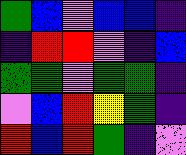[["green", "blue", "violet", "blue", "blue", "indigo"], ["indigo", "red", "red", "violet", "indigo", "blue"], ["green", "green", "violet", "green", "green", "indigo"], ["violet", "blue", "red", "yellow", "green", "indigo"], ["red", "blue", "red", "green", "indigo", "violet"]]